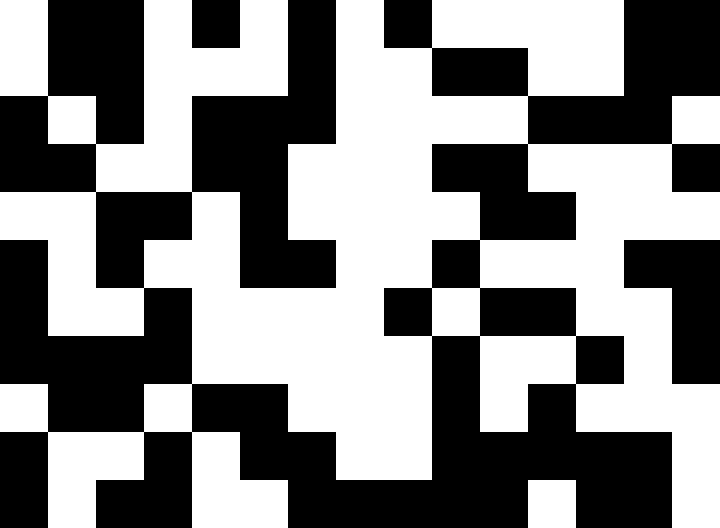[["white", "black", "black", "white", "black", "white", "black", "white", "black", "white", "white", "white", "white", "black", "black"], ["white", "black", "black", "white", "white", "white", "black", "white", "white", "black", "black", "white", "white", "black", "black"], ["black", "white", "black", "white", "black", "black", "black", "white", "white", "white", "white", "black", "black", "black", "white"], ["black", "black", "white", "white", "black", "black", "white", "white", "white", "black", "black", "white", "white", "white", "black"], ["white", "white", "black", "black", "white", "black", "white", "white", "white", "white", "black", "black", "white", "white", "white"], ["black", "white", "black", "white", "white", "black", "black", "white", "white", "black", "white", "white", "white", "black", "black"], ["black", "white", "white", "black", "white", "white", "white", "white", "black", "white", "black", "black", "white", "white", "black"], ["black", "black", "black", "black", "white", "white", "white", "white", "white", "black", "white", "white", "black", "white", "black"], ["white", "black", "black", "white", "black", "black", "white", "white", "white", "black", "white", "black", "white", "white", "white"], ["black", "white", "white", "black", "white", "black", "black", "white", "white", "black", "black", "black", "black", "black", "white"], ["black", "white", "black", "black", "white", "white", "black", "black", "black", "black", "black", "white", "black", "black", "white"]]